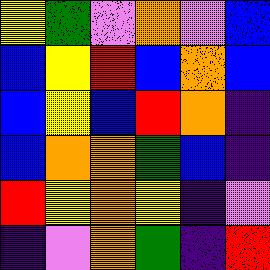[["yellow", "green", "violet", "orange", "violet", "blue"], ["blue", "yellow", "red", "blue", "orange", "blue"], ["blue", "yellow", "blue", "red", "orange", "indigo"], ["blue", "orange", "orange", "green", "blue", "indigo"], ["red", "yellow", "orange", "yellow", "indigo", "violet"], ["indigo", "violet", "orange", "green", "indigo", "red"]]